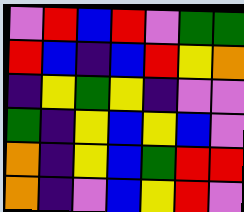[["violet", "red", "blue", "red", "violet", "green", "green"], ["red", "blue", "indigo", "blue", "red", "yellow", "orange"], ["indigo", "yellow", "green", "yellow", "indigo", "violet", "violet"], ["green", "indigo", "yellow", "blue", "yellow", "blue", "violet"], ["orange", "indigo", "yellow", "blue", "green", "red", "red"], ["orange", "indigo", "violet", "blue", "yellow", "red", "violet"]]